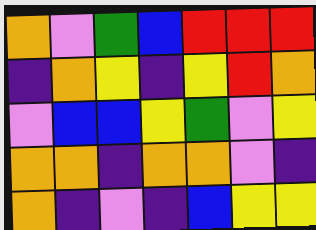[["orange", "violet", "green", "blue", "red", "red", "red"], ["indigo", "orange", "yellow", "indigo", "yellow", "red", "orange"], ["violet", "blue", "blue", "yellow", "green", "violet", "yellow"], ["orange", "orange", "indigo", "orange", "orange", "violet", "indigo"], ["orange", "indigo", "violet", "indigo", "blue", "yellow", "yellow"]]